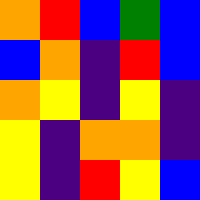[["orange", "red", "blue", "green", "blue"], ["blue", "orange", "indigo", "red", "blue"], ["orange", "yellow", "indigo", "yellow", "indigo"], ["yellow", "indigo", "orange", "orange", "indigo"], ["yellow", "indigo", "red", "yellow", "blue"]]